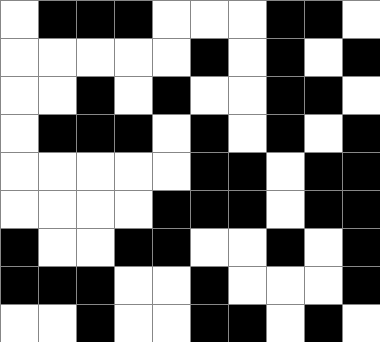[["white", "black", "black", "black", "white", "white", "white", "black", "black", "white"], ["white", "white", "white", "white", "white", "black", "white", "black", "white", "black"], ["white", "white", "black", "white", "black", "white", "white", "black", "black", "white"], ["white", "black", "black", "black", "white", "black", "white", "black", "white", "black"], ["white", "white", "white", "white", "white", "black", "black", "white", "black", "black"], ["white", "white", "white", "white", "black", "black", "black", "white", "black", "black"], ["black", "white", "white", "black", "black", "white", "white", "black", "white", "black"], ["black", "black", "black", "white", "white", "black", "white", "white", "white", "black"], ["white", "white", "black", "white", "white", "black", "black", "white", "black", "white"]]